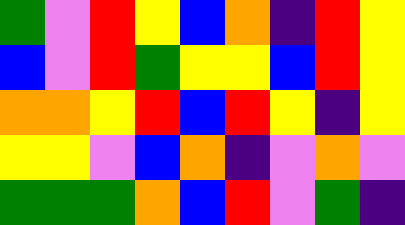[["green", "violet", "red", "yellow", "blue", "orange", "indigo", "red", "yellow"], ["blue", "violet", "red", "green", "yellow", "yellow", "blue", "red", "yellow"], ["orange", "orange", "yellow", "red", "blue", "red", "yellow", "indigo", "yellow"], ["yellow", "yellow", "violet", "blue", "orange", "indigo", "violet", "orange", "violet"], ["green", "green", "green", "orange", "blue", "red", "violet", "green", "indigo"]]